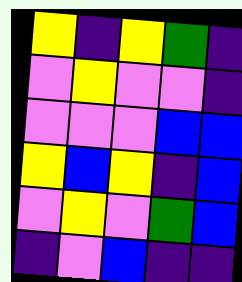[["yellow", "indigo", "yellow", "green", "indigo"], ["violet", "yellow", "violet", "violet", "indigo"], ["violet", "violet", "violet", "blue", "blue"], ["yellow", "blue", "yellow", "indigo", "blue"], ["violet", "yellow", "violet", "green", "blue"], ["indigo", "violet", "blue", "indigo", "indigo"]]